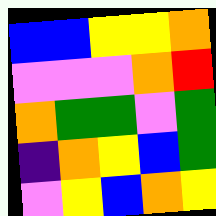[["blue", "blue", "yellow", "yellow", "orange"], ["violet", "violet", "violet", "orange", "red"], ["orange", "green", "green", "violet", "green"], ["indigo", "orange", "yellow", "blue", "green"], ["violet", "yellow", "blue", "orange", "yellow"]]